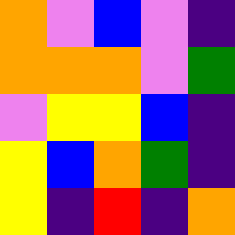[["orange", "violet", "blue", "violet", "indigo"], ["orange", "orange", "orange", "violet", "green"], ["violet", "yellow", "yellow", "blue", "indigo"], ["yellow", "blue", "orange", "green", "indigo"], ["yellow", "indigo", "red", "indigo", "orange"]]